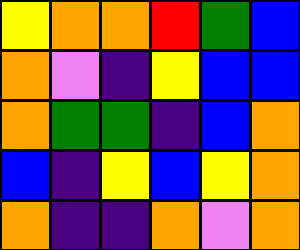[["yellow", "orange", "orange", "red", "green", "blue"], ["orange", "violet", "indigo", "yellow", "blue", "blue"], ["orange", "green", "green", "indigo", "blue", "orange"], ["blue", "indigo", "yellow", "blue", "yellow", "orange"], ["orange", "indigo", "indigo", "orange", "violet", "orange"]]